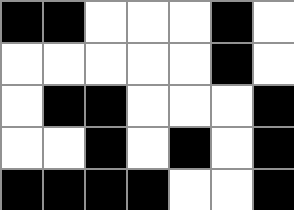[["black", "black", "white", "white", "white", "black", "white"], ["white", "white", "white", "white", "white", "black", "white"], ["white", "black", "black", "white", "white", "white", "black"], ["white", "white", "black", "white", "black", "white", "black"], ["black", "black", "black", "black", "white", "white", "black"]]